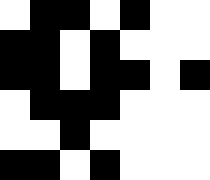[["white", "black", "black", "white", "black", "white", "white"], ["black", "black", "white", "black", "white", "white", "white"], ["black", "black", "white", "black", "black", "white", "black"], ["white", "black", "black", "black", "white", "white", "white"], ["white", "white", "black", "white", "white", "white", "white"], ["black", "black", "white", "black", "white", "white", "white"]]